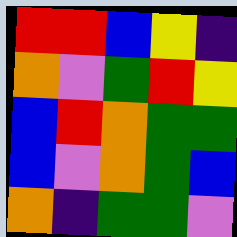[["red", "red", "blue", "yellow", "indigo"], ["orange", "violet", "green", "red", "yellow"], ["blue", "red", "orange", "green", "green"], ["blue", "violet", "orange", "green", "blue"], ["orange", "indigo", "green", "green", "violet"]]